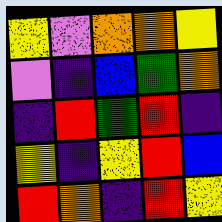[["yellow", "violet", "orange", "orange", "yellow"], ["violet", "indigo", "blue", "green", "orange"], ["indigo", "red", "green", "red", "indigo"], ["yellow", "indigo", "yellow", "red", "blue"], ["red", "orange", "indigo", "red", "yellow"]]